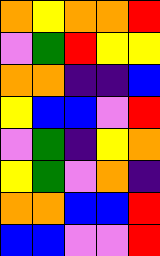[["orange", "yellow", "orange", "orange", "red"], ["violet", "green", "red", "yellow", "yellow"], ["orange", "orange", "indigo", "indigo", "blue"], ["yellow", "blue", "blue", "violet", "red"], ["violet", "green", "indigo", "yellow", "orange"], ["yellow", "green", "violet", "orange", "indigo"], ["orange", "orange", "blue", "blue", "red"], ["blue", "blue", "violet", "violet", "red"]]